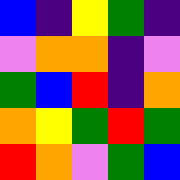[["blue", "indigo", "yellow", "green", "indigo"], ["violet", "orange", "orange", "indigo", "violet"], ["green", "blue", "red", "indigo", "orange"], ["orange", "yellow", "green", "red", "green"], ["red", "orange", "violet", "green", "blue"]]